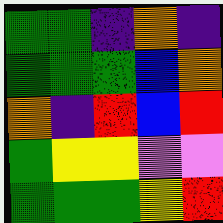[["green", "green", "indigo", "orange", "indigo"], ["green", "green", "green", "blue", "orange"], ["orange", "indigo", "red", "blue", "red"], ["green", "yellow", "yellow", "violet", "violet"], ["green", "green", "green", "yellow", "red"]]